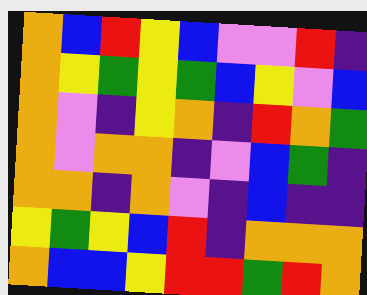[["orange", "blue", "red", "yellow", "blue", "violet", "violet", "red", "indigo"], ["orange", "yellow", "green", "yellow", "green", "blue", "yellow", "violet", "blue"], ["orange", "violet", "indigo", "yellow", "orange", "indigo", "red", "orange", "green"], ["orange", "violet", "orange", "orange", "indigo", "violet", "blue", "green", "indigo"], ["orange", "orange", "indigo", "orange", "violet", "indigo", "blue", "indigo", "indigo"], ["yellow", "green", "yellow", "blue", "red", "indigo", "orange", "orange", "orange"], ["orange", "blue", "blue", "yellow", "red", "red", "green", "red", "orange"]]